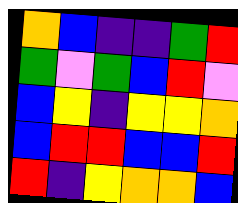[["orange", "blue", "indigo", "indigo", "green", "red"], ["green", "violet", "green", "blue", "red", "violet"], ["blue", "yellow", "indigo", "yellow", "yellow", "orange"], ["blue", "red", "red", "blue", "blue", "red"], ["red", "indigo", "yellow", "orange", "orange", "blue"]]